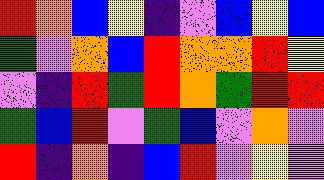[["red", "orange", "blue", "yellow", "indigo", "violet", "blue", "yellow", "blue"], ["green", "violet", "orange", "blue", "red", "orange", "orange", "red", "yellow"], ["violet", "indigo", "red", "green", "red", "orange", "green", "red", "red"], ["green", "blue", "red", "violet", "green", "blue", "violet", "orange", "violet"], ["red", "indigo", "orange", "indigo", "blue", "red", "violet", "yellow", "violet"]]